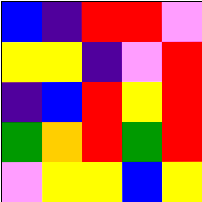[["blue", "indigo", "red", "red", "violet"], ["yellow", "yellow", "indigo", "violet", "red"], ["indigo", "blue", "red", "yellow", "red"], ["green", "orange", "red", "green", "red"], ["violet", "yellow", "yellow", "blue", "yellow"]]